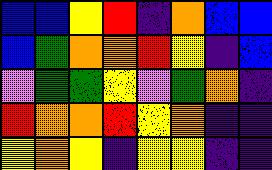[["blue", "blue", "yellow", "red", "indigo", "orange", "blue", "blue"], ["blue", "green", "orange", "orange", "red", "yellow", "indigo", "blue"], ["violet", "green", "green", "yellow", "violet", "green", "orange", "indigo"], ["red", "orange", "orange", "red", "yellow", "orange", "indigo", "indigo"], ["yellow", "orange", "yellow", "indigo", "yellow", "yellow", "indigo", "indigo"]]